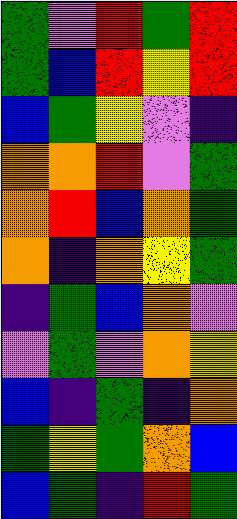[["green", "violet", "red", "green", "red"], ["green", "blue", "red", "yellow", "red"], ["blue", "green", "yellow", "violet", "indigo"], ["orange", "orange", "red", "violet", "green"], ["orange", "red", "blue", "orange", "green"], ["orange", "indigo", "orange", "yellow", "green"], ["indigo", "green", "blue", "orange", "violet"], ["violet", "green", "violet", "orange", "yellow"], ["blue", "indigo", "green", "indigo", "orange"], ["green", "yellow", "green", "orange", "blue"], ["blue", "green", "indigo", "red", "green"]]